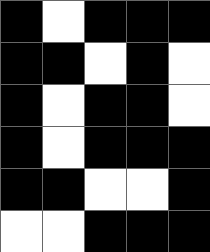[["black", "white", "black", "black", "black"], ["black", "black", "white", "black", "white"], ["black", "white", "black", "black", "white"], ["black", "white", "black", "black", "black"], ["black", "black", "white", "white", "black"], ["white", "white", "black", "black", "black"]]